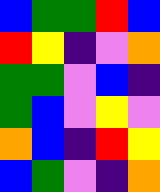[["blue", "green", "green", "red", "blue"], ["red", "yellow", "indigo", "violet", "orange"], ["green", "green", "violet", "blue", "indigo"], ["green", "blue", "violet", "yellow", "violet"], ["orange", "blue", "indigo", "red", "yellow"], ["blue", "green", "violet", "indigo", "orange"]]